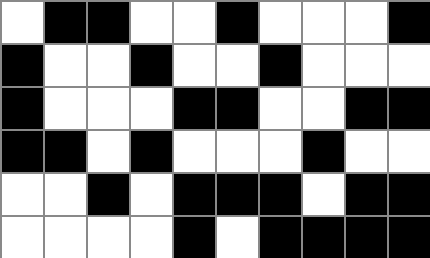[["white", "black", "black", "white", "white", "black", "white", "white", "white", "black"], ["black", "white", "white", "black", "white", "white", "black", "white", "white", "white"], ["black", "white", "white", "white", "black", "black", "white", "white", "black", "black"], ["black", "black", "white", "black", "white", "white", "white", "black", "white", "white"], ["white", "white", "black", "white", "black", "black", "black", "white", "black", "black"], ["white", "white", "white", "white", "black", "white", "black", "black", "black", "black"]]